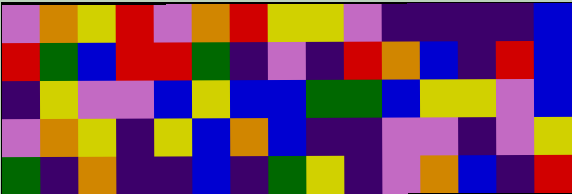[["violet", "orange", "yellow", "red", "violet", "orange", "red", "yellow", "yellow", "violet", "indigo", "indigo", "indigo", "indigo", "blue"], ["red", "green", "blue", "red", "red", "green", "indigo", "violet", "indigo", "red", "orange", "blue", "indigo", "red", "blue"], ["indigo", "yellow", "violet", "violet", "blue", "yellow", "blue", "blue", "green", "green", "blue", "yellow", "yellow", "violet", "blue"], ["violet", "orange", "yellow", "indigo", "yellow", "blue", "orange", "blue", "indigo", "indigo", "violet", "violet", "indigo", "violet", "yellow"], ["green", "indigo", "orange", "indigo", "indigo", "blue", "indigo", "green", "yellow", "indigo", "violet", "orange", "blue", "indigo", "red"]]